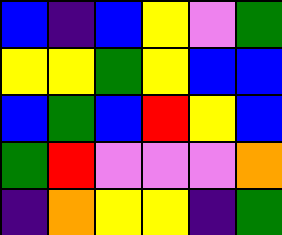[["blue", "indigo", "blue", "yellow", "violet", "green"], ["yellow", "yellow", "green", "yellow", "blue", "blue"], ["blue", "green", "blue", "red", "yellow", "blue"], ["green", "red", "violet", "violet", "violet", "orange"], ["indigo", "orange", "yellow", "yellow", "indigo", "green"]]